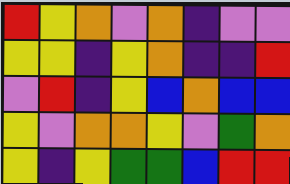[["red", "yellow", "orange", "violet", "orange", "indigo", "violet", "violet"], ["yellow", "yellow", "indigo", "yellow", "orange", "indigo", "indigo", "red"], ["violet", "red", "indigo", "yellow", "blue", "orange", "blue", "blue"], ["yellow", "violet", "orange", "orange", "yellow", "violet", "green", "orange"], ["yellow", "indigo", "yellow", "green", "green", "blue", "red", "red"]]